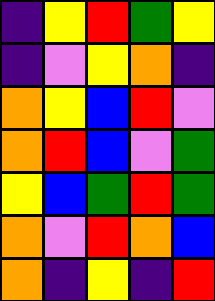[["indigo", "yellow", "red", "green", "yellow"], ["indigo", "violet", "yellow", "orange", "indigo"], ["orange", "yellow", "blue", "red", "violet"], ["orange", "red", "blue", "violet", "green"], ["yellow", "blue", "green", "red", "green"], ["orange", "violet", "red", "orange", "blue"], ["orange", "indigo", "yellow", "indigo", "red"]]